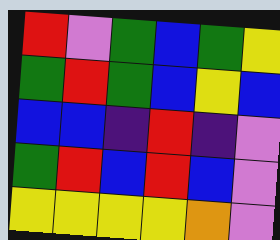[["red", "violet", "green", "blue", "green", "yellow"], ["green", "red", "green", "blue", "yellow", "blue"], ["blue", "blue", "indigo", "red", "indigo", "violet"], ["green", "red", "blue", "red", "blue", "violet"], ["yellow", "yellow", "yellow", "yellow", "orange", "violet"]]